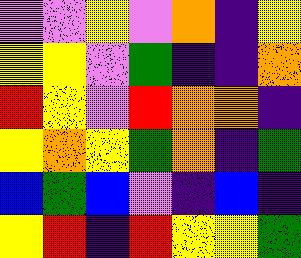[["violet", "violet", "yellow", "violet", "orange", "indigo", "yellow"], ["yellow", "yellow", "violet", "green", "indigo", "indigo", "orange"], ["red", "yellow", "violet", "red", "orange", "orange", "indigo"], ["yellow", "orange", "yellow", "green", "orange", "indigo", "green"], ["blue", "green", "blue", "violet", "indigo", "blue", "indigo"], ["yellow", "red", "indigo", "red", "yellow", "yellow", "green"]]